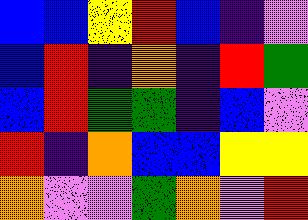[["blue", "blue", "yellow", "red", "blue", "indigo", "violet"], ["blue", "red", "indigo", "orange", "indigo", "red", "green"], ["blue", "red", "green", "green", "indigo", "blue", "violet"], ["red", "indigo", "orange", "blue", "blue", "yellow", "yellow"], ["orange", "violet", "violet", "green", "orange", "violet", "red"]]